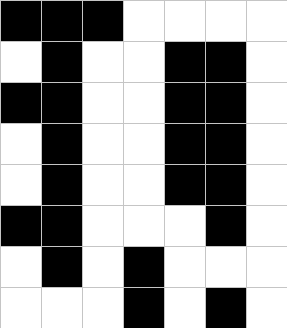[["black", "black", "black", "white", "white", "white", "white"], ["white", "black", "white", "white", "black", "black", "white"], ["black", "black", "white", "white", "black", "black", "white"], ["white", "black", "white", "white", "black", "black", "white"], ["white", "black", "white", "white", "black", "black", "white"], ["black", "black", "white", "white", "white", "black", "white"], ["white", "black", "white", "black", "white", "white", "white"], ["white", "white", "white", "black", "white", "black", "white"]]